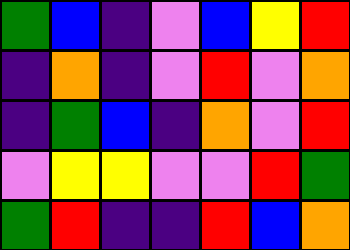[["green", "blue", "indigo", "violet", "blue", "yellow", "red"], ["indigo", "orange", "indigo", "violet", "red", "violet", "orange"], ["indigo", "green", "blue", "indigo", "orange", "violet", "red"], ["violet", "yellow", "yellow", "violet", "violet", "red", "green"], ["green", "red", "indigo", "indigo", "red", "blue", "orange"]]